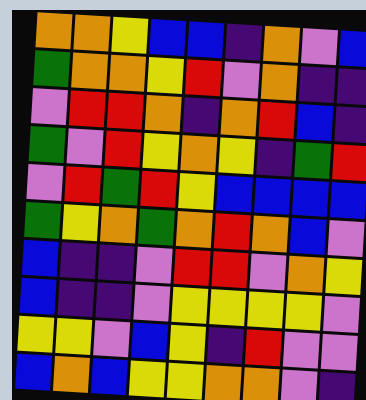[["orange", "orange", "yellow", "blue", "blue", "indigo", "orange", "violet", "blue"], ["green", "orange", "orange", "yellow", "red", "violet", "orange", "indigo", "indigo"], ["violet", "red", "red", "orange", "indigo", "orange", "red", "blue", "indigo"], ["green", "violet", "red", "yellow", "orange", "yellow", "indigo", "green", "red"], ["violet", "red", "green", "red", "yellow", "blue", "blue", "blue", "blue"], ["green", "yellow", "orange", "green", "orange", "red", "orange", "blue", "violet"], ["blue", "indigo", "indigo", "violet", "red", "red", "violet", "orange", "yellow"], ["blue", "indigo", "indigo", "violet", "yellow", "yellow", "yellow", "yellow", "violet"], ["yellow", "yellow", "violet", "blue", "yellow", "indigo", "red", "violet", "violet"], ["blue", "orange", "blue", "yellow", "yellow", "orange", "orange", "violet", "indigo"]]